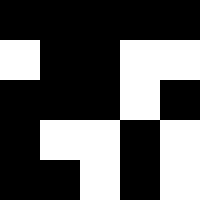[["black", "black", "black", "black", "black"], ["white", "black", "black", "white", "white"], ["black", "black", "black", "white", "black"], ["black", "white", "white", "black", "white"], ["black", "black", "white", "black", "white"]]